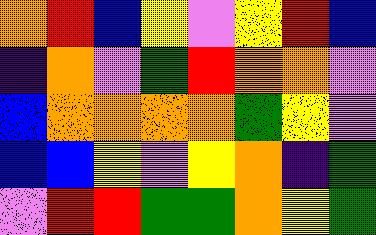[["orange", "red", "blue", "yellow", "violet", "yellow", "red", "blue"], ["indigo", "orange", "violet", "green", "red", "orange", "orange", "violet"], ["blue", "orange", "orange", "orange", "orange", "green", "yellow", "violet"], ["blue", "blue", "yellow", "violet", "yellow", "orange", "indigo", "green"], ["violet", "red", "red", "green", "green", "orange", "yellow", "green"]]